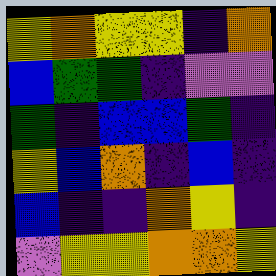[["yellow", "orange", "yellow", "yellow", "indigo", "orange"], ["blue", "green", "green", "indigo", "violet", "violet"], ["green", "indigo", "blue", "blue", "green", "indigo"], ["yellow", "blue", "orange", "indigo", "blue", "indigo"], ["blue", "indigo", "indigo", "orange", "yellow", "indigo"], ["violet", "yellow", "yellow", "orange", "orange", "yellow"]]